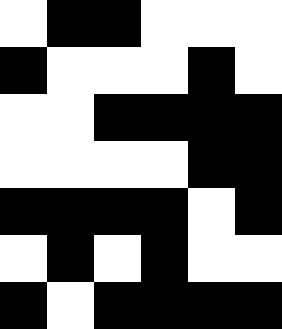[["white", "black", "black", "white", "white", "white"], ["black", "white", "white", "white", "black", "white"], ["white", "white", "black", "black", "black", "black"], ["white", "white", "white", "white", "black", "black"], ["black", "black", "black", "black", "white", "black"], ["white", "black", "white", "black", "white", "white"], ["black", "white", "black", "black", "black", "black"]]